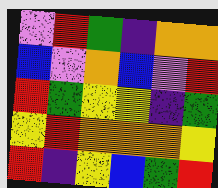[["violet", "red", "green", "indigo", "orange", "orange"], ["blue", "violet", "orange", "blue", "violet", "red"], ["red", "green", "yellow", "yellow", "indigo", "green"], ["yellow", "red", "orange", "orange", "orange", "yellow"], ["red", "indigo", "yellow", "blue", "green", "red"]]